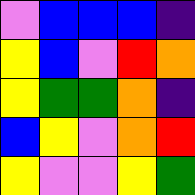[["violet", "blue", "blue", "blue", "indigo"], ["yellow", "blue", "violet", "red", "orange"], ["yellow", "green", "green", "orange", "indigo"], ["blue", "yellow", "violet", "orange", "red"], ["yellow", "violet", "violet", "yellow", "green"]]